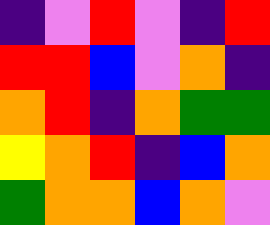[["indigo", "violet", "red", "violet", "indigo", "red"], ["red", "red", "blue", "violet", "orange", "indigo"], ["orange", "red", "indigo", "orange", "green", "green"], ["yellow", "orange", "red", "indigo", "blue", "orange"], ["green", "orange", "orange", "blue", "orange", "violet"]]